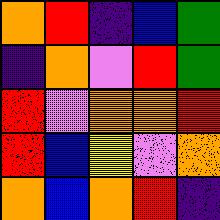[["orange", "red", "indigo", "blue", "green"], ["indigo", "orange", "violet", "red", "green"], ["red", "violet", "orange", "orange", "red"], ["red", "blue", "yellow", "violet", "orange"], ["orange", "blue", "orange", "red", "indigo"]]